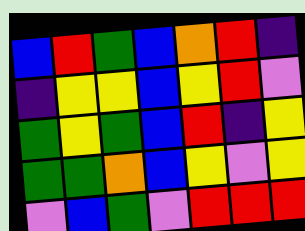[["blue", "red", "green", "blue", "orange", "red", "indigo"], ["indigo", "yellow", "yellow", "blue", "yellow", "red", "violet"], ["green", "yellow", "green", "blue", "red", "indigo", "yellow"], ["green", "green", "orange", "blue", "yellow", "violet", "yellow"], ["violet", "blue", "green", "violet", "red", "red", "red"]]